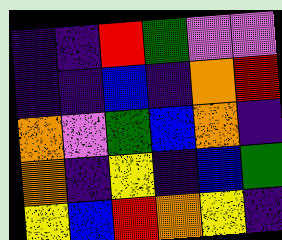[["indigo", "indigo", "red", "green", "violet", "violet"], ["indigo", "indigo", "blue", "indigo", "orange", "red"], ["orange", "violet", "green", "blue", "orange", "indigo"], ["orange", "indigo", "yellow", "indigo", "blue", "green"], ["yellow", "blue", "red", "orange", "yellow", "indigo"]]